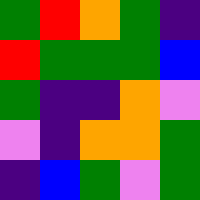[["green", "red", "orange", "green", "indigo"], ["red", "green", "green", "green", "blue"], ["green", "indigo", "indigo", "orange", "violet"], ["violet", "indigo", "orange", "orange", "green"], ["indigo", "blue", "green", "violet", "green"]]